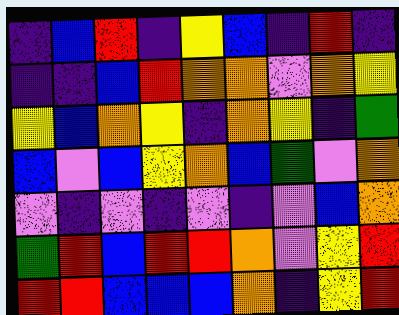[["indigo", "blue", "red", "indigo", "yellow", "blue", "indigo", "red", "indigo"], ["indigo", "indigo", "blue", "red", "orange", "orange", "violet", "orange", "yellow"], ["yellow", "blue", "orange", "yellow", "indigo", "orange", "yellow", "indigo", "green"], ["blue", "violet", "blue", "yellow", "orange", "blue", "green", "violet", "orange"], ["violet", "indigo", "violet", "indigo", "violet", "indigo", "violet", "blue", "orange"], ["green", "red", "blue", "red", "red", "orange", "violet", "yellow", "red"], ["red", "red", "blue", "blue", "blue", "orange", "indigo", "yellow", "red"]]